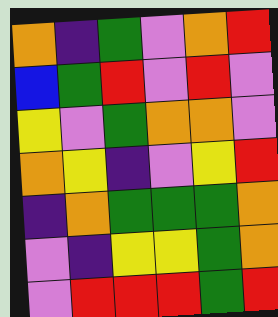[["orange", "indigo", "green", "violet", "orange", "red"], ["blue", "green", "red", "violet", "red", "violet"], ["yellow", "violet", "green", "orange", "orange", "violet"], ["orange", "yellow", "indigo", "violet", "yellow", "red"], ["indigo", "orange", "green", "green", "green", "orange"], ["violet", "indigo", "yellow", "yellow", "green", "orange"], ["violet", "red", "red", "red", "green", "red"]]